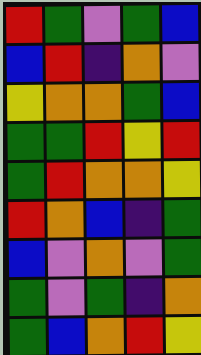[["red", "green", "violet", "green", "blue"], ["blue", "red", "indigo", "orange", "violet"], ["yellow", "orange", "orange", "green", "blue"], ["green", "green", "red", "yellow", "red"], ["green", "red", "orange", "orange", "yellow"], ["red", "orange", "blue", "indigo", "green"], ["blue", "violet", "orange", "violet", "green"], ["green", "violet", "green", "indigo", "orange"], ["green", "blue", "orange", "red", "yellow"]]